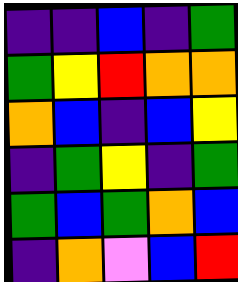[["indigo", "indigo", "blue", "indigo", "green"], ["green", "yellow", "red", "orange", "orange"], ["orange", "blue", "indigo", "blue", "yellow"], ["indigo", "green", "yellow", "indigo", "green"], ["green", "blue", "green", "orange", "blue"], ["indigo", "orange", "violet", "blue", "red"]]